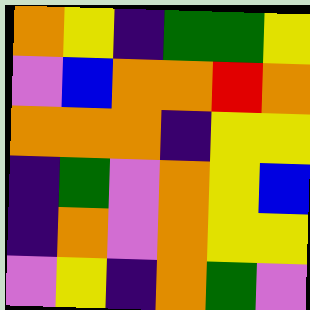[["orange", "yellow", "indigo", "green", "green", "yellow"], ["violet", "blue", "orange", "orange", "red", "orange"], ["orange", "orange", "orange", "indigo", "yellow", "yellow"], ["indigo", "green", "violet", "orange", "yellow", "blue"], ["indigo", "orange", "violet", "orange", "yellow", "yellow"], ["violet", "yellow", "indigo", "orange", "green", "violet"]]